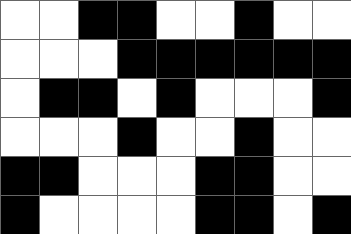[["white", "white", "black", "black", "white", "white", "black", "white", "white"], ["white", "white", "white", "black", "black", "black", "black", "black", "black"], ["white", "black", "black", "white", "black", "white", "white", "white", "black"], ["white", "white", "white", "black", "white", "white", "black", "white", "white"], ["black", "black", "white", "white", "white", "black", "black", "white", "white"], ["black", "white", "white", "white", "white", "black", "black", "white", "black"]]